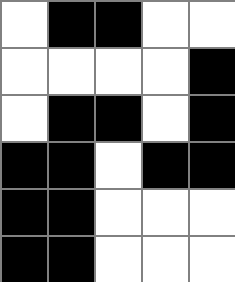[["white", "black", "black", "white", "white"], ["white", "white", "white", "white", "black"], ["white", "black", "black", "white", "black"], ["black", "black", "white", "black", "black"], ["black", "black", "white", "white", "white"], ["black", "black", "white", "white", "white"]]